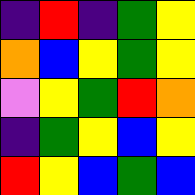[["indigo", "red", "indigo", "green", "yellow"], ["orange", "blue", "yellow", "green", "yellow"], ["violet", "yellow", "green", "red", "orange"], ["indigo", "green", "yellow", "blue", "yellow"], ["red", "yellow", "blue", "green", "blue"]]